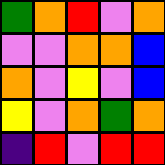[["green", "orange", "red", "violet", "orange"], ["violet", "violet", "orange", "orange", "blue"], ["orange", "violet", "yellow", "violet", "blue"], ["yellow", "violet", "orange", "green", "orange"], ["indigo", "red", "violet", "red", "red"]]